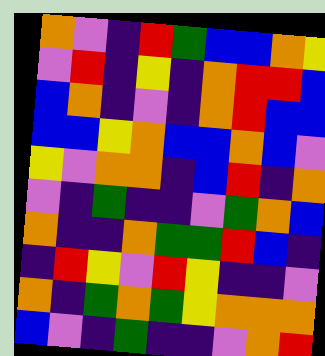[["orange", "violet", "indigo", "red", "green", "blue", "blue", "orange", "yellow"], ["violet", "red", "indigo", "yellow", "indigo", "orange", "red", "red", "blue"], ["blue", "orange", "indigo", "violet", "indigo", "orange", "red", "blue", "blue"], ["blue", "blue", "yellow", "orange", "blue", "blue", "orange", "blue", "violet"], ["yellow", "violet", "orange", "orange", "indigo", "blue", "red", "indigo", "orange"], ["violet", "indigo", "green", "indigo", "indigo", "violet", "green", "orange", "blue"], ["orange", "indigo", "indigo", "orange", "green", "green", "red", "blue", "indigo"], ["indigo", "red", "yellow", "violet", "red", "yellow", "indigo", "indigo", "violet"], ["orange", "indigo", "green", "orange", "green", "yellow", "orange", "orange", "orange"], ["blue", "violet", "indigo", "green", "indigo", "indigo", "violet", "orange", "red"]]